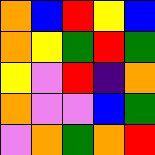[["orange", "blue", "red", "yellow", "blue"], ["orange", "yellow", "green", "red", "green"], ["yellow", "violet", "red", "indigo", "orange"], ["orange", "violet", "violet", "blue", "green"], ["violet", "orange", "green", "orange", "red"]]